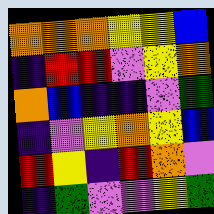[["orange", "orange", "orange", "yellow", "yellow", "blue"], ["indigo", "red", "red", "violet", "yellow", "orange"], ["orange", "blue", "indigo", "indigo", "violet", "green"], ["indigo", "violet", "yellow", "orange", "yellow", "blue"], ["red", "yellow", "indigo", "red", "orange", "violet"], ["indigo", "green", "violet", "violet", "yellow", "green"]]